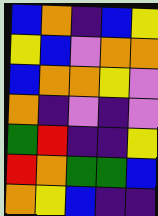[["blue", "orange", "indigo", "blue", "yellow"], ["yellow", "blue", "violet", "orange", "orange"], ["blue", "orange", "orange", "yellow", "violet"], ["orange", "indigo", "violet", "indigo", "violet"], ["green", "red", "indigo", "indigo", "yellow"], ["red", "orange", "green", "green", "blue"], ["orange", "yellow", "blue", "indigo", "indigo"]]